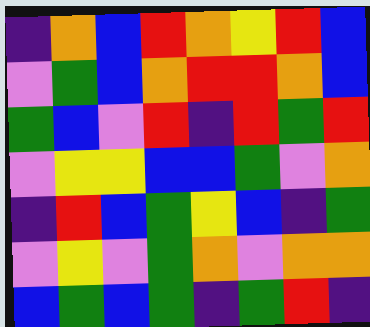[["indigo", "orange", "blue", "red", "orange", "yellow", "red", "blue"], ["violet", "green", "blue", "orange", "red", "red", "orange", "blue"], ["green", "blue", "violet", "red", "indigo", "red", "green", "red"], ["violet", "yellow", "yellow", "blue", "blue", "green", "violet", "orange"], ["indigo", "red", "blue", "green", "yellow", "blue", "indigo", "green"], ["violet", "yellow", "violet", "green", "orange", "violet", "orange", "orange"], ["blue", "green", "blue", "green", "indigo", "green", "red", "indigo"]]